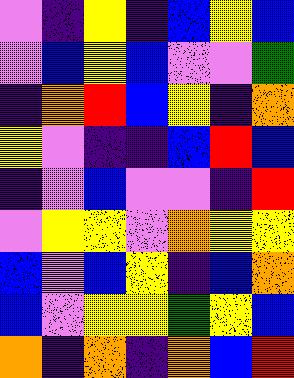[["violet", "indigo", "yellow", "indigo", "blue", "yellow", "blue"], ["violet", "blue", "yellow", "blue", "violet", "violet", "green"], ["indigo", "orange", "red", "blue", "yellow", "indigo", "orange"], ["yellow", "violet", "indigo", "indigo", "blue", "red", "blue"], ["indigo", "violet", "blue", "violet", "violet", "indigo", "red"], ["violet", "yellow", "yellow", "violet", "orange", "yellow", "yellow"], ["blue", "violet", "blue", "yellow", "indigo", "blue", "orange"], ["blue", "violet", "yellow", "yellow", "green", "yellow", "blue"], ["orange", "indigo", "orange", "indigo", "orange", "blue", "red"]]